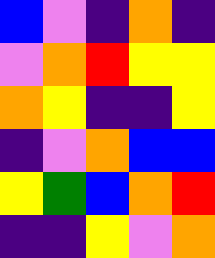[["blue", "violet", "indigo", "orange", "indigo"], ["violet", "orange", "red", "yellow", "yellow"], ["orange", "yellow", "indigo", "indigo", "yellow"], ["indigo", "violet", "orange", "blue", "blue"], ["yellow", "green", "blue", "orange", "red"], ["indigo", "indigo", "yellow", "violet", "orange"]]